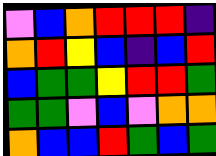[["violet", "blue", "orange", "red", "red", "red", "indigo"], ["orange", "red", "yellow", "blue", "indigo", "blue", "red"], ["blue", "green", "green", "yellow", "red", "red", "green"], ["green", "green", "violet", "blue", "violet", "orange", "orange"], ["orange", "blue", "blue", "red", "green", "blue", "green"]]